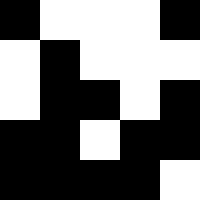[["black", "white", "white", "white", "black"], ["white", "black", "white", "white", "white"], ["white", "black", "black", "white", "black"], ["black", "black", "white", "black", "black"], ["black", "black", "black", "black", "white"]]